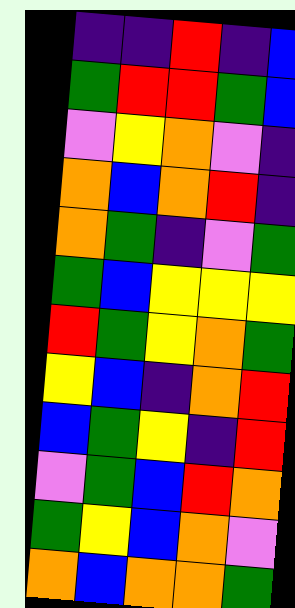[["indigo", "indigo", "red", "indigo", "blue"], ["green", "red", "red", "green", "blue"], ["violet", "yellow", "orange", "violet", "indigo"], ["orange", "blue", "orange", "red", "indigo"], ["orange", "green", "indigo", "violet", "green"], ["green", "blue", "yellow", "yellow", "yellow"], ["red", "green", "yellow", "orange", "green"], ["yellow", "blue", "indigo", "orange", "red"], ["blue", "green", "yellow", "indigo", "red"], ["violet", "green", "blue", "red", "orange"], ["green", "yellow", "blue", "orange", "violet"], ["orange", "blue", "orange", "orange", "green"]]